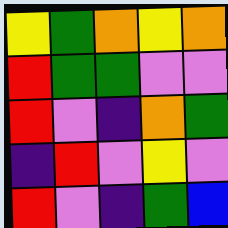[["yellow", "green", "orange", "yellow", "orange"], ["red", "green", "green", "violet", "violet"], ["red", "violet", "indigo", "orange", "green"], ["indigo", "red", "violet", "yellow", "violet"], ["red", "violet", "indigo", "green", "blue"]]